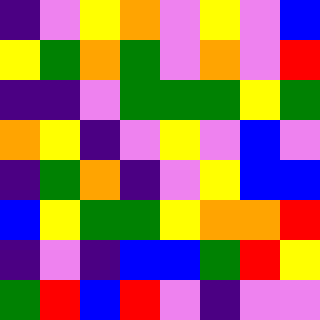[["indigo", "violet", "yellow", "orange", "violet", "yellow", "violet", "blue"], ["yellow", "green", "orange", "green", "violet", "orange", "violet", "red"], ["indigo", "indigo", "violet", "green", "green", "green", "yellow", "green"], ["orange", "yellow", "indigo", "violet", "yellow", "violet", "blue", "violet"], ["indigo", "green", "orange", "indigo", "violet", "yellow", "blue", "blue"], ["blue", "yellow", "green", "green", "yellow", "orange", "orange", "red"], ["indigo", "violet", "indigo", "blue", "blue", "green", "red", "yellow"], ["green", "red", "blue", "red", "violet", "indigo", "violet", "violet"]]